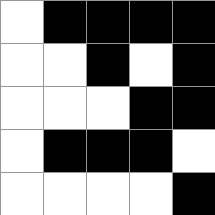[["white", "black", "black", "black", "black"], ["white", "white", "black", "white", "black"], ["white", "white", "white", "black", "black"], ["white", "black", "black", "black", "white"], ["white", "white", "white", "white", "black"]]